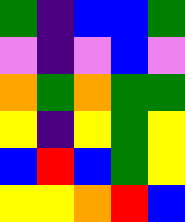[["green", "indigo", "blue", "blue", "green"], ["violet", "indigo", "violet", "blue", "violet"], ["orange", "green", "orange", "green", "green"], ["yellow", "indigo", "yellow", "green", "yellow"], ["blue", "red", "blue", "green", "yellow"], ["yellow", "yellow", "orange", "red", "blue"]]